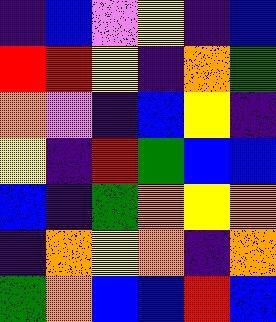[["indigo", "blue", "violet", "yellow", "indigo", "blue"], ["red", "red", "yellow", "indigo", "orange", "green"], ["orange", "violet", "indigo", "blue", "yellow", "indigo"], ["yellow", "indigo", "red", "green", "blue", "blue"], ["blue", "indigo", "green", "orange", "yellow", "orange"], ["indigo", "orange", "yellow", "orange", "indigo", "orange"], ["green", "orange", "blue", "blue", "red", "blue"]]